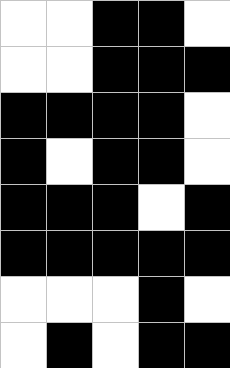[["white", "white", "black", "black", "white"], ["white", "white", "black", "black", "black"], ["black", "black", "black", "black", "white"], ["black", "white", "black", "black", "white"], ["black", "black", "black", "white", "black"], ["black", "black", "black", "black", "black"], ["white", "white", "white", "black", "white"], ["white", "black", "white", "black", "black"]]